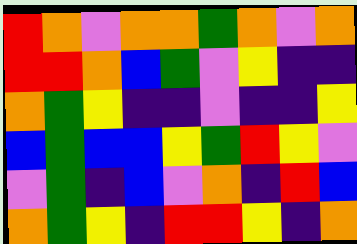[["red", "orange", "violet", "orange", "orange", "green", "orange", "violet", "orange"], ["red", "red", "orange", "blue", "green", "violet", "yellow", "indigo", "indigo"], ["orange", "green", "yellow", "indigo", "indigo", "violet", "indigo", "indigo", "yellow"], ["blue", "green", "blue", "blue", "yellow", "green", "red", "yellow", "violet"], ["violet", "green", "indigo", "blue", "violet", "orange", "indigo", "red", "blue"], ["orange", "green", "yellow", "indigo", "red", "red", "yellow", "indigo", "orange"]]